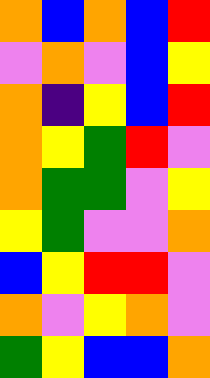[["orange", "blue", "orange", "blue", "red"], ["violet", "orange", "violet", "blue", "yellow"], ["orange", "indigo", "yellow", "blue", "red"], ["orange", "yellow", "green", "red", "violet"], ["orange", "green", "green", "violet", "yellow"], ["yellow", "green", "violet", "violet", "orange"], ["blue", "yellow", "red", "red", "violet"], ["orange", "violet", "yellow", "orange", "violet"], ["green", "yellow", "blue", "blue", "orange"]]